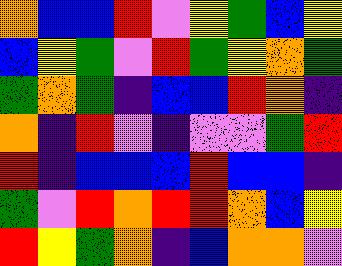[["orange", "blue", "blue", "red", "violet", "yellow", "green", "blue", "yellow"], ["blue", "yellow", "green", "violet", "red", "green", "yellow", "orange", "green"], ["green", "orange", "green", "indigo", "blue", "blue", "red", "orange", "indigo"], ["orange", "indigo", "red", "violet", "indigo", "violet", "violet", "green", "red"], ["red", "indigo", "blue", "blue", "blue", "red", "blue", "blue", "indigo"], ["green", "violet", "red", "orange", "red", "red", "orange", "blue", "yellow"], ["red", "yellow", "green", "orange", "indigo", "blue", "orange", "orange", "violet"]]